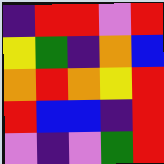[["indigo", "red", "red", "violet", "red"], ["yellow", "green", "indigo", "orange", "blue"], ["orange", "red", "orange", "yellow", "red"], ["red", "blue", "blue", "indigo", "red"], ["violet", "indigo", "violet", "green", "red"]]